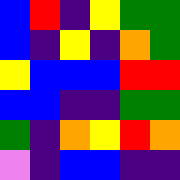[["blue", "red", "indigo", "yellow", "green", "green"], ["blue", "indigo", "yellow", "indigo", "orange", "green"], ["yellow", "blue", "blue", "blue", "red", "red"], ["blue", "blue", "indigo", "indigo", "green", "green"], ["green", "indigo", "orange", "yellow", "red", "orange"], ["violet", "indigo", "blue", "blue", "indigo", "indigo"]]